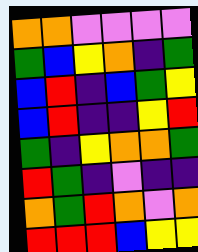[["orange", "orange", "violet", "violet", "violet", "violet"], ["green", "blue", "yellow", "orange", "indigo", "green"], ["blue", "red", "indigo", "blue", "green", "yellow"], ["blue", "red", "indigo", "indigo", "yellow", "red"], ["green", "indigo", "yellow", "orange", "orange", "green"], ["red", "green", "indigo", "violet", "indigo", "indigo"], ["orange", "green", "red", "orange", "violet", "orange"], ["red", "red", "red", "blue", "yellow", "yellow"]]